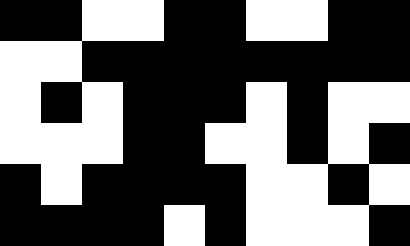[["black", "black", "white", "white", "black", "black", "white", "white", "black", "black"], ["white", "white", "black", "black", "black", "black", "black", "black", "black", "black"], ["white", "black", "white", "black", "black", "black", "white", "black", "white", "white"], ["white", "white", "white", "black", "black", "white", "white", "black", "white", "black"], ["black", "white", "black", "black", "black", "black", "white", "white", "black", "white"], ["black", "black", "black", "black", "white", "black", "white", "white", "white", "black"]]